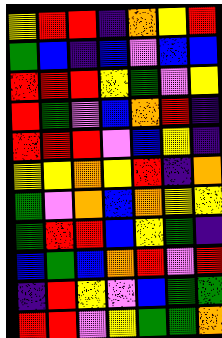[["yellow", "red", "red", "indigo", "orange", "yellow", "red"], ["green", "blue", "indigo", "blue", "violet", "blue", "blue"], ["red", "red", "red", "yellow", "green", "violet", "yellow"], ["red", "green", "violet", "blue", "orange", "red", "indigo"], ["red", "red", "red", "violet", "blue", "yellow", "indigo"], ["yellow", "yellow", "orange", "yellow", "red", "indigo", "orange"], ["green", "violet", "orange", "blue", "orange", "yellow", "yellow"], ["green", "red", "red", "blue", "yellow", "green", "indigo"], ["blue", "green", "blue", "orange", "red", "violet", "red"], ["indigo", "red", "yellow", "violet", "blue", "green", "green"], ["red", "red", "violet", "yellow", "green", "green", "orange"]]